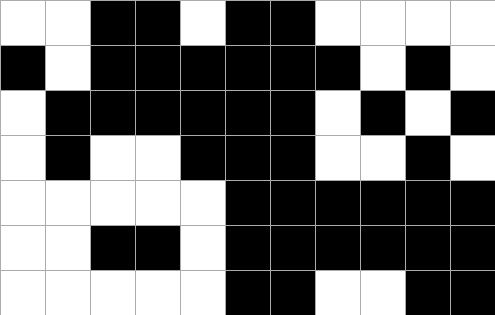[["white", "white", "black", "black", "white", "black", "black", "white", "white", "white", "white"], ["black", "white", "black", "black", "black", "black", "black", "black", "white", "black", "white"], ["white", "black", "black", "black", "black", "black", "black", "white", "black", "white", "black"], ["white", "black", "white", "white", "black", "black", "black", "white", "white", "black", "white"], ["white", "white", "white", "white", "white", "black", "black", "black", "black", "black", "black"], ["white", "white", "black", "black", "white", "black", "black", "black", "black", "black", "black"], ["white", "white", "white", "white", "white", "black", "black", "white", "white", "black", "black"]]